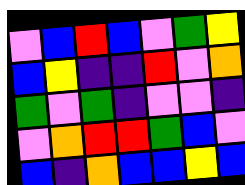[["violet", "blue", "red", "blue", "violet", "green", "yellow"], ["blue", "yellow", "indigo", "indigo", "red", "violet", "orange"], ["green", "violet", "green", "indigo", "violet", "violet", "indigo"], ["violet", "orange", "red", "red", "green", "blue", "violet"], ["blue", "indigo", "orange", "blue", "blue", "yellow", "blue"]]